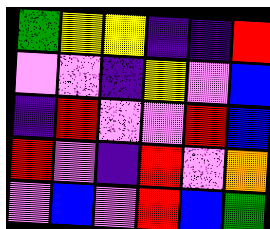[["green", "yellow", "yellow", "indigo", "indigo", "red"], ["violet", "violet", "indigo", "yellow", "violet", "blue"], ["indigo", "red", "violet", "violet", "red", "blue"], ["red", "violet", "indigo", "red", "violet", "orange"], ["violet", "blue", "violet", "red", "blue", "green"]]